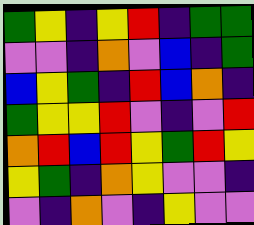[["green", "yellow", "indigo", "yellow", "red", "indigo", "green", "green"], ["violet", "violet", "indigo", "orange", "violet", "blue", "indigo", "green"], ["blue", "yellow", "green", "indigo", "red", "blue", "orange", "indigo"], ["green", "yellow", "yellow", "red", "violet", "indigo", "violet", "red"], ["orange", "red", "blue", "red", "yellow", "green", "red", "yellow"], ["yellow", "green", "indigo", "orange", "yellow", "violet", "violet", "indigo"], ["violet", "indigo", "orange", "violet", "indigo", "yellow", "violet", "violet"]]